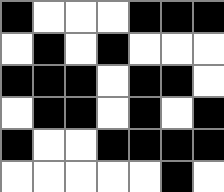[["black", "white", "white", "white", "black", "black", "black"], ["white", "black", "white", "black", "white", "white", "white"], ["black", "black", "black", "white", "black", "black", "white"], ["white", "black", "black", "white", "black", "white", "black"], ["black", "white", "white", "black", "black", "black", "black"], ["white", "white", "white", "white", "white", "black", "white"]]